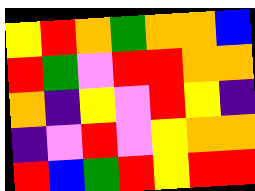[["yellow", "red", "orange", "green", "orange", "orange", "blue"], ["red", "green", "violet", "red", "red", "orange", "orange"], ["orange", "indigo", "yellow", "violet", "red", "yellow", "indigo"], ["indigo", "violet", "red", "violet", "yellow", "orange", "orange"], ["red", "blue", "green", "red", "yellow", "red", "red"]]